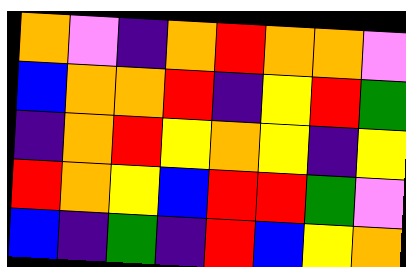[["orange", "violet", "indigo", "orange", "red", "orange", "orange", "violet"], ["blue", "orange", "orange", "red", "indigo", "yellow", "red", "green"], ["indigo", "orange", "red", "yellow", "orange", "yellow", "indigo", "yellow"], ["red", "orange", "yellow", "blue", "red", "red", "green", "violet"], ["blue", "indigo", "green", "indigo", "red", "blue", "yellow", "orange"]]